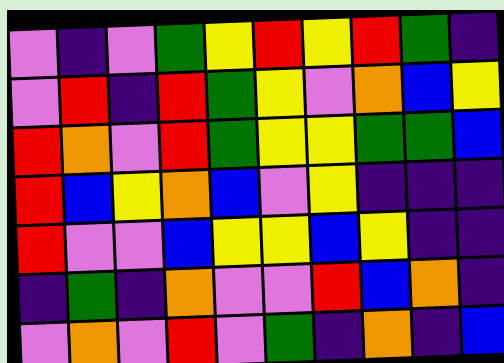[["violet", "indigo", "violet", "green", "yellow", "red", "yellow", "red", "green", "indigo"], ["violet", "red", "indigo", "red", "green", "yellow", "violet", "orange", "blue", "yellow"], ["red", "orange", "violet", "red", "green", "yellow", "yellow", "green", "green", "blue"], ["red", "blue", "yellow", "orange", "blue", "violet", "yellow", "indigo", "indigo", "indigo"], ["red", "violet", "violet", "blue", "yellow", "yellow", "blue", "yellow", "indigo", "indigo"], ["indigo", "green", "indigo", "orange", "violet", "violet", "red", "blue", "orange", "indigo"], ["violet", "orange", "violet", "red", "violet", "green", "indigo", "orange", "indigo", "blue"]]